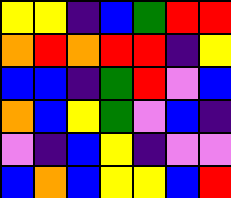[["yellow", "yellow", "indigo", "blue", "green", "red", "red"], ["orange", "red", "orange", "red", "red", "indigo", "yellow"], ["blue", "blue", "indigo", "green", "red", "violet", "blue"], ["orange", "blue", "yellow", "green", "violet", "blue", "indigo"], ["violet", "indigo", "blue", "yellow", "indigo", "violet", "violet"], ["blue", "orange", "blue", "yellow", "yellow", "blue", "red"]]